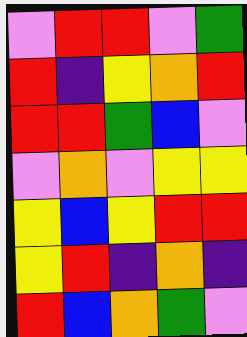[["violet", "red", "red", "violet", "green"], ["red", "indigo", "yellow", "orange", "red"], ["red", "red", "green", "blue", "violet"], ["violet", "orange", "violet", "yellow", "yellow"], ["yellow", "blue", "yellow", "red", "red"], ["yellow", "red", "indigo", "orange", "indigo"], ["red", "blue", "orange", "green", "violet"]]